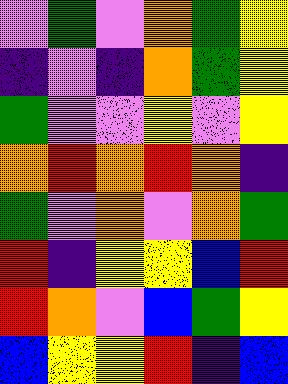[["violet", "green", "violet", "orange", "green", "yellow"], ["indigo", "violet", "indigo", "orange", "green", "yellow"], ["green", "violet", "violet", "yellow", "violet", "yellow"], ["orange", "red", "orange", "red", "orange", "indigo"], ["green", "violet", "orange", "violet", "orange", "green"], ["red", "indigo", "yellow", "yellow", "blue", "red"], ["red", "orange", "violet", "blue", "green", "yellow"], ["blue", "yellow", "yellow", "red", "indigo", "blue"]]